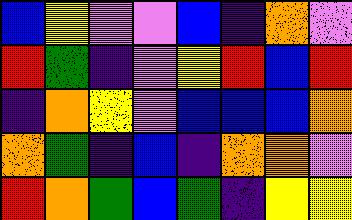[["blue", "yellow", "violet", "violet", "blue", "indigo", "orange", "violet"], ["red", "green", "indigo", "violet", "yellow", "red", "blue", "red"], ["indigo", "orange", "yellow", "violet", "blue", "blue", "blue", "orange"], ["orange", "green", "indigo", "blue", "indigo", "orange", "orange", "violet"], ["red", "orange", "green", "blue", "green", "indigo", "yellow", "yellow"]]